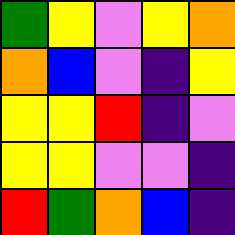[["green", "yellow", "violet", "yellow", "orange"], ["orange", "blue", "violet", "indigo", "yellow"], ["yellow", "yellow", "red", "indigo", "violet"], ["yellow", "yellow", "violet", "violet", "indigo"], ["red", "green", "orange", "blue", "indigo"]]